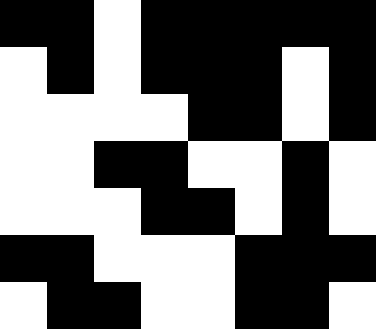[["black", "black", "white", "black", "black", "black", "black", "black"], ["white", "black", "white", "black", "black", "black", "white", "black"], ["white", "white", "white", "white", "black", "black", "white", "black"], ["white", "white", "black", "black", "white", "white", "black", "white"], ["white", "white", "white", "black", "black", "white", "black", "white"], ["black", "black", "white", "white", "white", "black", "black", "black"], ["white", "black", "black", "white", "white", "black", "black", "white"]]